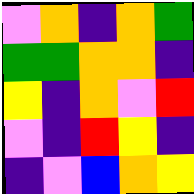[["violet", "orange", "indigo", "orange", "green"], ["green", "green", "orange", "orange", "indigo"], ["yellow", "indigo", "orange", "violet", "red"], ["violet", "indigo", "red", "yellow", "indigo"], ["indigo", "violet", "blue", "orange", "yellow"]]